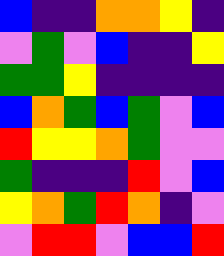[["blue", "indigo", "indigo", "orange", "orange", "yellow", "indigo"], ["violet", "green", "violet", "blue", "indigo", "indigo", "yellow"], ["green", "green", "yellow", "indigo", "indigo", "indigo", "indigo"], ["blue", "orange", "green", "blue", "green", "violet", "blue"], ["red", "yellow", "yellow", "orange", "green", "violet", "violet"], ["green", "indigo", "indigo", "indigo", "red", "violet", "blue"], ["yellow", "orange", "green", "red", "orange", "indigo", "violet"], ["violet", "red", "red", "violet", "blue", "blue", "red"]]